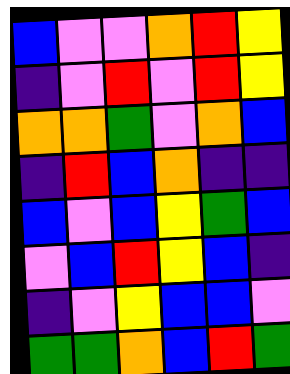[["blue", "violet", "violet", "orange", "red", "yellow"], ["indigo", "violet", "red", "violet", "red", "yellow"], ["orange", "orange", "green", "violet", "orange", "blue"], ["indigo", "red", "blue", "orange", "indigo", "indigo"], ["blue", "violet", "blue", "yellow", "green", "blue"], ["violet", "blue", "red", "yellow", "blue", "indigo"], ["indigo", "violet", "yellow", "blue", "blue", "violet"], ["green", "green", "orange", "blue", "red", "green"]]